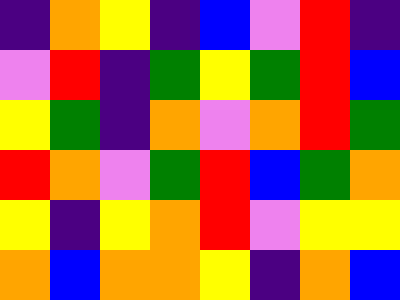[["indigo", "orange", "yellow", "indigo", "blue", "violet", "red", "indigo"], ["violet", "red", "indigo", "green", "yellow", "green", "red", "blue"], ["yellow", "green", "indigo", "orange", "violet", "orange", "red", "green"], ["red", "orange", "violet", "green", "red", "blue", "green", "orange"], ["yellow", "indigo", "yellow", "orange", "red", "violet", "yellow", "yellow"], ["orange", "blue", "orange", "orange", "yellow", "indigo", "orange", "blue"]]